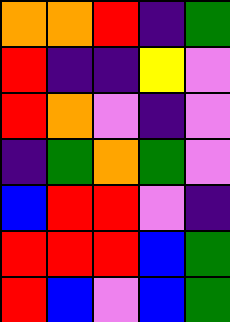[["orange", "orange", "red", "indigo", "green"], ["red", "indigo", "indigo", "yellow", "violet"], ["red", "orange", "violet", "indigo", "violet"], ["indigo", "green", "orange", "green", "violet"], ["blue", "red", "red", "violet", "indigo"], ["red", "red", "red", "blue", "green"], ["red", "blue", "violet", "blue", "green"]]